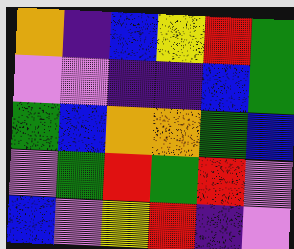[["orange", "indigo", "blue", "yellow", "red", "green"], ["violet", "violet", "indigo", "indigo", "blue", "green"], ["green", "blue", "orange", "orange", "green", "blue"], ["violet", "green", "red", "green", "red", "violet"], ["blue", "violet", "yellow", "red", "indigo", "violet"]]